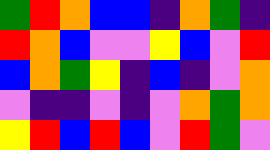[["green", "red", "orange", "blue", "blue", "indigo", "orange", "green", "indigo"], ["red", "orange", "blue", "violet", "violet", "yellow", "blue", "violet", "red"], ["blue", "orange", "green", "yellow", "indigo", "blue", "indigo", "violet", "orange"], ["violet", "indigo", "indigo", "violet", "indigo", "violet", "orange", "green", "orange"], ["yellow", "red", "blue", "red", "blue", "violet", "red", "green", "violet"]]